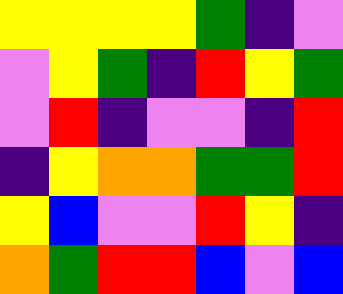[["yellow", "yellow", "yellow", "yellow", "green", "indigo", "violet"], ["violet", "yellow", "green", "indigo", "red", "yellow", "green"], ["violet", "red", "indigo", "violet", "violet", "indigo", "red"], ["indigo", "yellow", "orange", "orange", "green", "green", "red"], ["yellow", "blue", "violet", "violet", "red", "yellow", "indigo"], ["orange", "green", "red", "red", "blue", "violet", "blue"]]